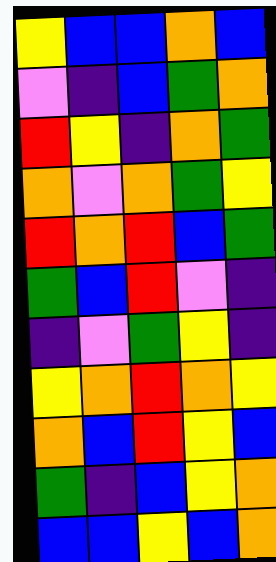[["yellow", "blue", "blue", "orange", "blue"], ["violet", "indigo", "blue", "green", "orange"], ["red", "yellow", "indigo", "orange", "green"], ["orange", "violet", "orange", "green", "yellow"], ["red", "orange", "red", "blue", "green"], ["green", "blue", "red", "violet", "indigo"], ["indigo", "violet", "green", "yellow", "indigo"], ["yellow", "orange", "red", "orange", "yellow"], ["orange", "blue", "red", "yellow", "blue"], ["green", "indigo", "blue", "yellow", "orange"], ["blue", "blue", "yellow", "blue", "orange"]]